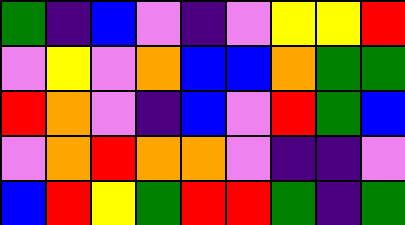[["green", "indigo", "blue", "violet", "indigo", "violet", "yellow", "yellow", "red"], ["violet", "yellow", "violet", "orange", "blue", "blue", "orange", "green", "green"], ["red", "orange", "violet", "indigo", "blue", "violet", "red", "green", "blue"], ["violet", "orange", "red", "orange", "orange", "violet", "indigo", "indigo", "violet"], ["blue", "red", "yellow", "green", "red", "red", "green", "indigo", "green"]]